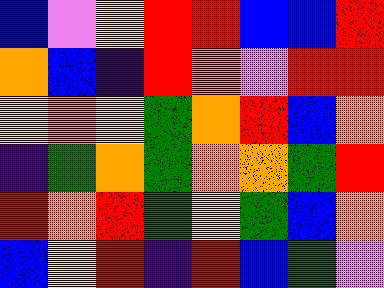[["blue", "violet", "yellow", "red", "red", "blue", "blue", "red"], ["orange", "blue", "indigo", "red", "orange", "violet", "red", "red"], ["yellow", "orange", "yellow", "green", "orange", "red", "blue", "orange"], ["indigo", "green", "orange", "green", "orange", "orange", "green", "red"], ["red", "orange", "red", "green", "yellow", "green", "blue", "orange"], ["blue", "yellow", "red", "indigo", "red", "blue", "green", "violet"]]